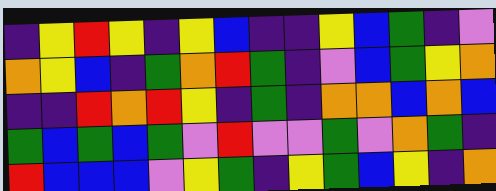[["indigo", "yellow", "red", "yellow", "indigo", "yellow", "blue", "indigo", "indigo", "yellow", "blue", "green", "indigo", "violet"], ["orange", "yellow", "blue", "indigo", "green", "orange", "red", "green", "indigo", "violet", "blue", "green", "yellow", "orange"], ["indigo", "indigo", "red", "orange", "red", "yellow", "indigo", "green", "indigo", "orange", "orange", "blue", "orange", "blue"], ["green", "blue", "green", "blue", "green", "violet", "red", "violet", "violet", "green", "violet", "orange", "green", "indigo"], ["red", "blue", "blue", "blue", "violet", "yellow", "green", "indigo", "yellow", "green", "blue", "yellow", "indigo", "orange"]]